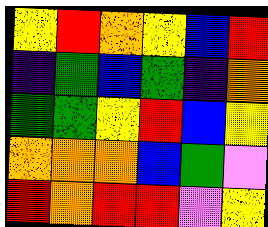[["yellow", "red", "orange", "yellow", "blue", "red"], ["indigo", "green", "blue", "green", "indigo", "orange"], ["green", "green", "yellow", "red", "blue", "yellow"], ["orange", "orange", "orange", "blue", "green", "violet"], ["red", "orange", "red", "red", "violet", "yellow"]]